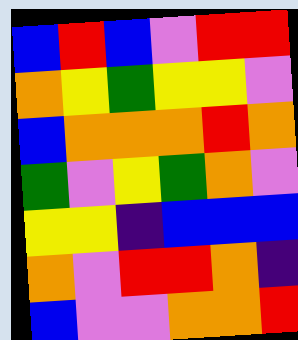[["blue", "red", "blue", "violet", "red", "red"], ["orange", "yellow", "green", "yellow", "yellow", "violet"], ["blue", "orange", "orange", "orange", "red", "orange"], ["green", "violet", "yellow", "green", "orange", "violet"], ["yellow", "yellow", "indigo", "blue", "blue", "blue"], ["orange", "violet", "red", "red", "orange", "indigo"], ["blue", "violet", "violet", "orange", "orange", "red"]]